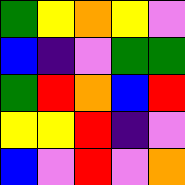[["green", "yellow", "orange", "yellow", "violet"], ["blue", "indigo", "violet", "green", "green"], ["green", "red", "orange", "blue", "red"], ["yellow", "yellow", "red", "indigo", "violet"], ["blue", "violet", "red", "violet", "orange"]]